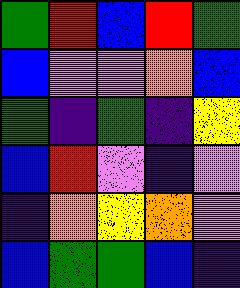[["green", "red", "blue", "red", "green"], ["blue", "violet", "violet", "orange", "blue"], ["green", "indigo", "green", "indigo", "yellow"], ["blue", "red", "violet", "indigo", "violet"], ["indigo", "orange", "yellow", "orange", "violet"], ["blue", "green", "green", "blue", "indigo"]]